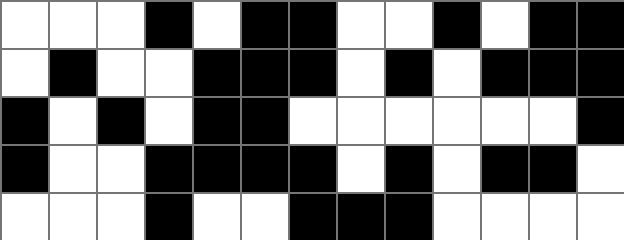[["white", "white", "white", "black", "white", "black", "black", "white", "white", "black", "white", "black", "black"], ["white", "black", "white", "white", "black", "black", "black", "white", "black", "white", "black", "black", "black"], ["black", "white", "black", "white", "black", "black", "white", "white", "white", "white", "white", "white", "black"], ["black", "white", "white", "black", "black", "black", "black", "white", "black", "white", "black", "black", "white"], ["white", "white", "white", "black", "white", "white", "black", "black", "black", "white", "white", "white", "white"]]